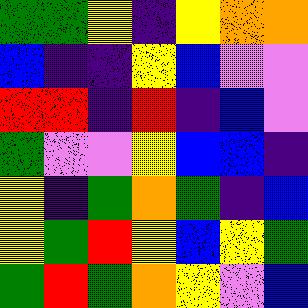[["green", "green", "yellow", "indigo", "yellow", "orange", "orange"], ["blue", "indigo", "indigo", "yellow", "blue", "violet", "violet"], ["red", "red", "indigo", "red", "indigo", "blue", "violet"], ["green", "violet", "violet", "yellow", "blue", "blue", "indigo"], ["yellow", "indigo", "green", "orange", "green", "indigo", "blue"], ["yellow", "green", "red", "yellow", "blue", "yellow", "green"], ["green", "red", "green", "orange", "yellow", "violet", "blue"]]